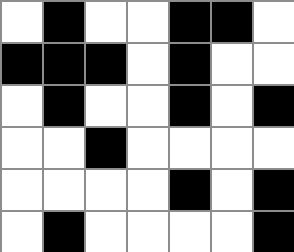[["white", "black", "white", "white", "black", "black", "white"], ["black", "black", "black", "white", "black", "white", "white"], ["white", "black", "white", "white", "black", "white", "black"], ["white", "white", "black", "white", "white", "white", "white"], ["white", "white", "white", "white", "black", "white", "black"], ["white", "black", "white", "white", "white", "white", "black"]]